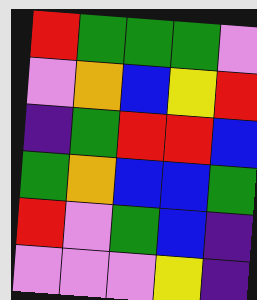[["red", "green", "green", "green", "violet"], ["violet", "orange", "blue", "yellow", "red"], ["indigo", "green", "red", "red", "blue"], ["green", "orange", "blue", "blue", "green"], ["red", "violet", "green", "blue", "indigo"], ["violet", "violet", "violet", "yellow", "indigo"]]